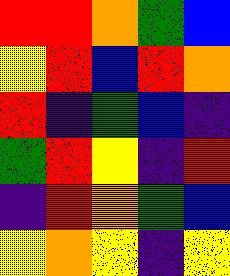[["red", "red", "orange", "green", "blue"], ["yellow", "red", "blue", "red", "orange"], ["red", "indigo", "green", "blue", "indigo"], ["green", "red", "yellow", "indigo", "red"], ["indigo", "red", "orange", "green", "blue"], ["yellow", "orange", "yellow", "indigo", "yellow"]]